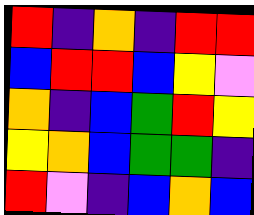[["red", "indigo", "orange", "indigo", "red", "red"], ["blue", "red", "red", "blue", "yellow", "violet"], ["orange", "indigo", "blue", "green", "red", "yellow"], ["yellow", "orange", "blue", "green", "green", "indigo"], ["red", "violet", "indigo", "blue", "orange", "blue"]]